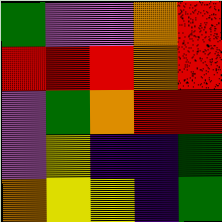[["green", "violet", "violet", "orange", "red"], ["red", "red", "red", "orange", "red"], ["violet", "green", "orange", "red", "red"], ["violet", "yellow", "indigo", "indigo", "green"], ["orange", "yellow", "yellow", "indigo", "green"]]